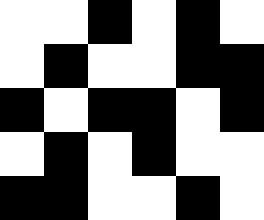[["white", "white", "black", "white", "black", "white"], ["white", "black", "white", "white", "black", "black"], ["black", "white", "black", "black", "white", "black"], ["white", "black", "white", "black", "white", "white"], ["black", "black", "white", "white", "black", "white"]]